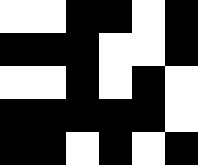[["white", "white", "black", "black", "white", "black"], ["black", "black", "black", "white", "white", "black"], ["white", "white", "black", "white", "black", "white"], ["black", "black", "black", "black", "black", "white"], ["black", "black", "white", "black", "white", "black"]]